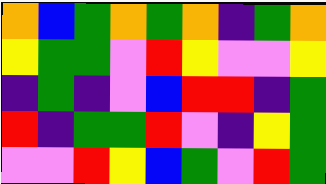[["orange", "blue", "green", "orange", "green", "orange", "indigo", "green", "orange"], ["yellow", "green", "green", "violet", "red", "yellow", "violet", "violet", "yellow"], ["indigo", "green", "indigo", "violet", "blue", "red", "red", "indigo", "green"], ["red", "indigo", "green", "green", "red", "violet", "indigo", "yellow", "green"], ["violet", "violet", "red", "yellow", "blue", "green", "violet", "red", "green"]]